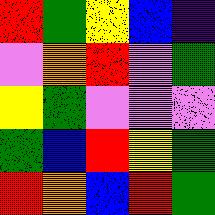[["red", "green", "yellow", "blue", "indigo"], ["violet", "orange", "red", "violet", "green"], ["yellow", "green", "violet", "violet", "violet"], ["green", "blue", "red", "yellow", "green"], ["red", "orange", "blue", "red", "green"]]